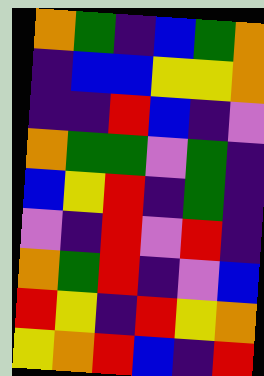[["orange", "green", "indigo", "blue", "green", "orange"], ["indigo", "blue", "blue", "yellow", "yellow", "orange"], ["indigo", "indigo", "red", "blue", "indigo", "violet"], ["orange", "green", "green", "violet", "green", "indigo"], ["blue", "yellow", "red", "indigo", "green", "indigo"], ["violet", "indigo", "red", "violet", "red", "indigo"], ["orange", "green", "red", "indigo", "violet", "blue"], ["red", "yellow", "indigo", "red", "yellow", "orange"], ["yellow", "orange", "red", "blue", "indigo", "red"]]